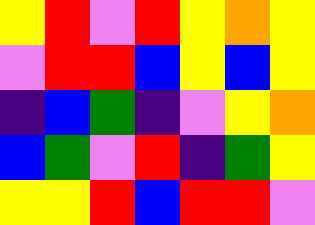[["yellow", "red", "violet", "red", "yellow", "orange", "yellow"], ["violet", "red", "red", "blue", "yellow", "blue", "yellow"], ["indigo", "blue", "green", "indigo", "violet", "yellow", "orange"], ["blue", "green", "violet", "red", "indigo", "green", "yellow"], ["yellow", "yellow", "red", "blue", "red", "red", "violet"]]